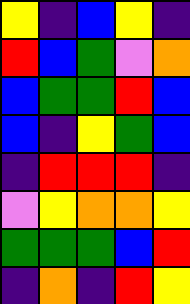[["yellow", "indigo", "blue", "yellow", "indigo"], ["red", "blue", "green", "violet", "orange"], ["blue", "green", "green", "red", "blue"], ["blue", "indigo", "yellow", "green", "blue"], ["indigo", "red", "red", "red", "indigo"], ["violet", "yellow", "orange", "orange", "yellow"], ["green", "green", "green", "blue", "red"], ["indigo", "orange", "indigo", "red", "yellow"]]